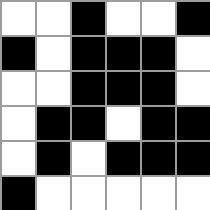[["white", "white", "black", "white", "white", "black"], ["black", "white", "black", "black", "black", "white"], ["white", "white", "black", "black", "black", "white"], ["white", "black", "black", "white", "black", "black"], ["white", "black", "white", "black", "black", "black"], ["black", "white", "white", "white", "white", "white"]]